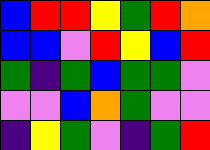[["blue", "red", "red", "yellow", "green", "red", "orange"], ["blue", "blue", "violet", "red", "yellow", "blue", "red"], ["green", "indigo", "green", "blue", "green", "green", "violet"], ["violet", "violet", "blue", "orange", "green", "violet", "violet"], ["indigo", "yellow", "green", "violet", "indigo", "green", "red"]]